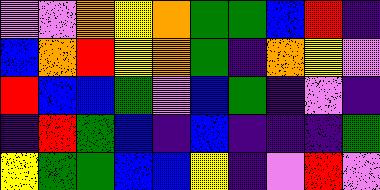[["violet", "violet", "orange", "yellow", "orange", "green", "green", "blue", "red", "indigo"], ["blue", "orange", "red", "yellow", "orange", "green", "indigo", "orange", "yellow", "violet"], ["red", "blue", "blue", "green", "violet", "blue", "green", "indigo", "violet", "indigo"], ["indigo", "red", "green", "blue", "indigo", "blue", "indigo", "indigo", "indigo", "green"], ["yellow", "green", "green", "blue", "blue", "yellow", "indigo", "violet", "red", "violet"]]